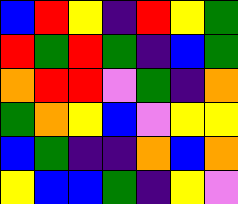[["blue", "red", "yellow", "indigo", "red", "yellow", "green"], ["red", "green", "red", "green", "indigo", "blue", "green"], ["orange", "red", "red", "violet", "green", "indigo", "orange"], ["green", "orange", "yellow", "blue", "violet", "yellow", "yellow"], ["blue", "green", "indigo", "indigo", "orange", "blue", "orange"], ["yellow", "blue", "blue", "green", "indigo", "yellow", "violet"]]